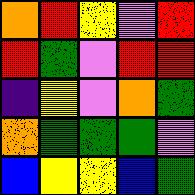[["orange", "red", "yellow", "violet", "red"], ["red", "green", "violet", "red", "red"], ["indigo", "yellow", "violet", "orange", "green"], ["orange", "green", "green", "green", "violet"], ["blue", "yellow", "yellow", "blue", "green"]]